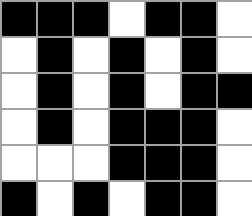[["black", "black", "black", "white", "black", "black", "white"], ["white", "black", "white", "black", "white", "black", "white"], ["white", "black", "white", "black", "white", "black", "black"], ["white", "black", "white", "black", "black", "black", "white"], ["white", "white", "white", "black", "black", "black", "white"], ["black", "white", "black", "white", "black", "black", "white"]]